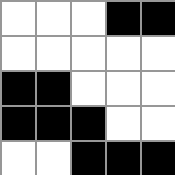[["white", "white", "white", "black", "black"], ["white", "white", "white", "white", "white"], ["black", "black", "white", "white", "white"], ["black", "black", "black", "white", "white"], ["white", "white", "black", "black", "black"]]